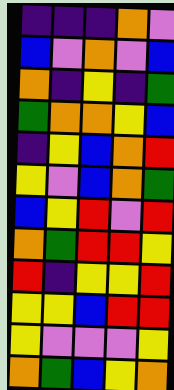[["indigo", "indigo", "indigo", "orange", "violet"], ["blue", "violet", "orange", "violet", "blue"], ["orange", "indigo", "yellow", "indigo", "green"], ["green", "orange", "orange", "yellow", "blue"], ["indigo", "yellow", "blue", "orange", "red"], ["yellow", "violet", "blue", "orange", "green"], ["blue", "yellow", "red", "violet", "red"], ["orange", "green", "red", "red", "yellow"], ["red", "indigo", "yellow", "yellow", "red"], ["yellow", "yellow", "blue", "red", "red"], ["yellow", "violet", "violet", "violet", "yellow"], ["orange", "green", "blue", "yellow", "orange"]]